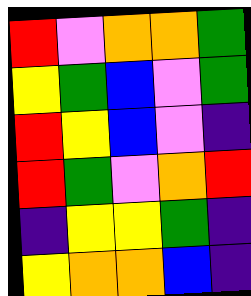[["red", "violet", "orange", "orange", "green"], ["yellow", "green", "blue", "violet", "green"], ["red", "yellow", "blue", "violet", "indigo"], ["red", "green", "violet", "orange", "red"], ["indigo", "yellow", "yellow", "green", "indigo"], ["yellow", "orange", "orange", "blue", "indigo"]]